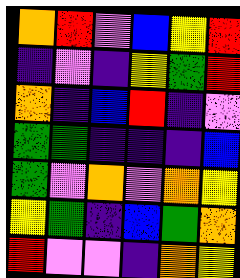[["orange", "red", "violet", "blue", "yellow", "red"], ["indigo", "violet", "indigo", "yellow", "green", "red"], ["orange", "indigo", "blue", "red", "indigo", "violet"], ["green", "green", "indigo", "indigo", "indigo", "blue"], ["green", "violet", "orange", "violet", "orange", "yellow"], ["yellow", "green", "indigo", "blue", "green", "orange"], ["red", "violet", "violet", "indigo", "orange", "yellow"]]